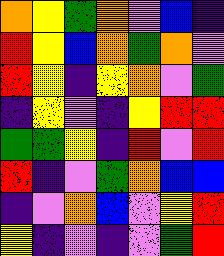[["orange", "yellow", "green", "orange", "violet", "blue", "indigo"], ["red", "yellow", "blue", "orange", "green", "orange", "violet"], ["red", "yellow", "indigo", "yellow", "orange", "violet", "green"], ["indigo", "yellow", "violet", "indigo", "yellow", "red", "red"], ["green", "green", "yellow", "indigo", "red", "violet", "red"], ["red", "indigo", "violet", "green", "orange", "blue", "blue"], ["indigo", "violet", "orange", "blue", "violet", "yellow", "red"], ["yellow", "indigo", "violet", "indigo", "violet", "green", "red"]]